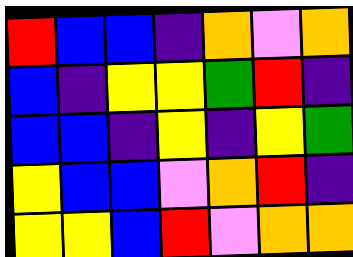[["red", "blue", "blue", "indigo", "orange", "violet", "orange"], ["blue", "indigo", "yellow", "yellow", "green", "red", "indigo"], ["blue", "blue", "indigo", "yellow", "indigo", "yellow", "green"], ["yellow", "blue", "blue", "violet", "orange", "red", "indigo"], ["yellow", "yellow", "blue", "red", "violet", "orange", "orange"]]